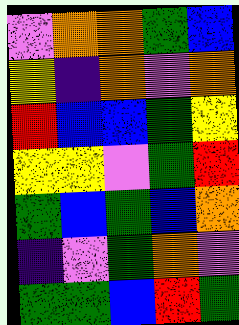[["violet", "orange", "orange", "green", "blue"], ["yellow", "indigo", "orange", "violet", "orange"], ["red", "blue", "blue", "green", "yellow"], ["yellow", "yellow", "violet", "green", "red"], ["green", "blue", "green", "blue", "orange"], ["indigo", "violet", "green", "orange", "violet"], ["green", "green", "blue", "red", "green"]]